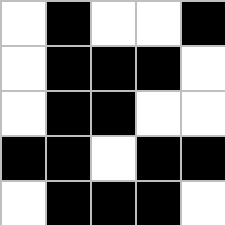[["white", "black", "white", "white", "black"], ["white", "black", "black", "black", "white"], ["white", "black", "black", "white", "white"], ["black", "black", "white", "black", "black"], ["white", "black", "black", "black", "white"]]